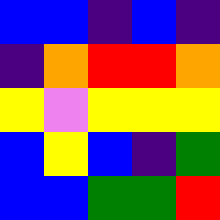[["blue", "blue", "indigo", "blue", "indigo"], ["indigo", "orange", "red", "red", "orange"], ["yellow", "violet", "yellow", "yellow", "yellow"], ["blue", "yellow", "blue", "indigo", "green"], ["blue", "blue", "green", "green", "red"]]